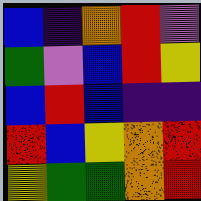[["blue", "indigo", "orange", "red", "violet"], ["green", "violet", "blue", "red", "yellow"], ["blue", "red", "blue", "indigo", "indigo"], ["red", "blue", "yellow", "orange", "red"], ["yellow", "green", "green", "orange", "red"]]